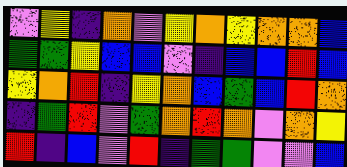[["violet", "yellow", "indigo", "orange", "violet", "yellow", "orange", "yellow", "orange", "orange", "blue"], ["green", "green", "yellow", "blue", "blue", "violet", "indigo", "blue", "blue", "red", "blue"], ["yellow", "orange", "red", "indigo", "yellow", "orange", "blue", "green", "blue", "red", "orange"], ["indigo", "green", "red", "violet", "green", "orange", "red", "orange", "violet", "orange", "yellow"], ["red", "indigo", "blue", "violet", "red", "indigo", "green", "green", "violet", "violet", "blue"]]